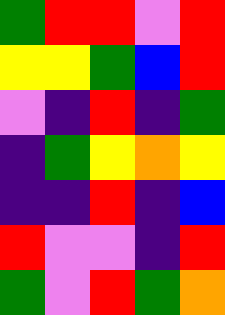[["green", "red", "red", "violet", "red"], ["yellow", "yellow", "green", "blue", "red"], ["violet", "indigo", "red", "indigo", "green"], ["indigo", "green", "yellow", "orange", "yellow"], ["indigo", "indigo", "red", "indigo", "blue"], ["red", "violet", "violet", "indigo", "red"], ["green", "violet", "red", "green", "orange"]]